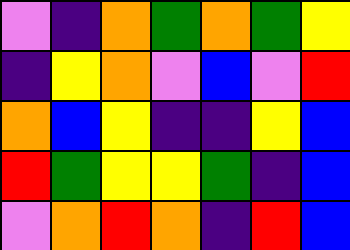[["violet", "indigo", "orange", "green", "orange", "green", "yellow"], ["indigo", "yellow", "orange", "violet", "blue", "violet", "red"], ["orange", "blue", "yellow", "indigo", "indigo", "yellow", "blue"], ["red", "green", "yellow", "yellow", "green", "indigo", "blue"], ["violet", "orange", "red", "orange", "indigo", "red", "blue"]]